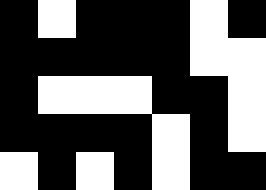[["black", "white", "black", "black", "black", "white", "black"], ["black", "black", "black", "black", "black", "white", "white"], ["black", "white", "white", "white", "black", "black", "white"], ["black", "black", "black", "black", "white", "black", "white"], ["white", "black", "white", "black", "white", "black", "black"]]